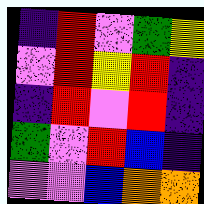[["indigo", "red", "violet", "green", "yellow"], ["violet", "red", "yellow", "red", "indigo"], ["indigo", "red", "violet", "red", "indigo"], ["green", "violet", "red", "blue", "indigo"], ["violet", "violet", "blue", "orange", "orange"]]